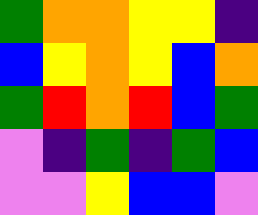[["green", "orange", "orange", "yellow", "yellow", "indigo"], ["blue", "yellow", "orange", "yellow", "blue", "orange"], ["green", "red", "orange", "red", "blue", "green"], ["violet", "indigo", "green", "indigo", "green", "blue"], ["violet", "violet", "yellow", "blue", "blue", "violet"]]